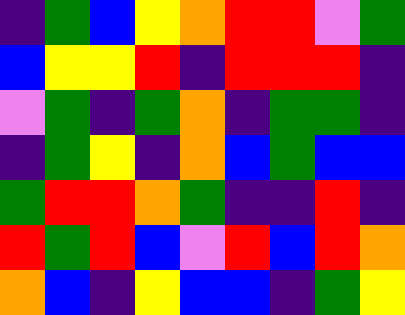[["indigo", "green", "blue", "yellow", "orange", "red", "red", "violet", "green"], ["blue", "yellow", "yellow", "red", "indigo", "red", "red", "red", "indigo"], ["violet", "green", "indigo", "green", "orange", "indigo", "green", "green", "indigo"], ["indigo", "green", "yellow", "indigo", "orange", "blue", "green", "blue", "blue"], ["green", "red", "red", "orange", "green", "indigo", "indigo", "red", "indigo"], ["red", "green", "red", "blue", "violet", "red", "blue", "red", "orange"], ["orange", "blue", "indigo", "yellow", "blue", "blue", "indigo", "green", "yellow"]]